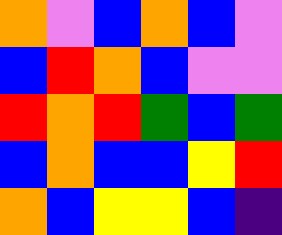[["orange", "violet", "blue", "orange", "blue", "violet"], ["blue", "red", "orange", "blue", "violet", "violet"], ["red", "orange", "red", "green", "blue", "green"], ["blue", "orange", "blue", "blue", "yellow", "red"], ["orange", "blue", "yellow", "yellow", "blue", "indigo"]]